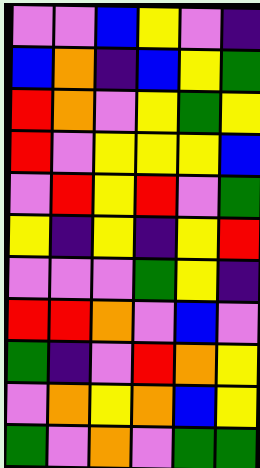[["violet", "violet", "blue", "yellow", "violet", "indigo"], ["blue", "orange", "indigo", "blue", "yellow", "green"], ["red", "orange", "violet", "yellow", "green", "yellow"], ["red", "violet", "yellow", "yellow", "yellow", "blue"], ["violet", "red", "yellow", "red", "violet", "green"], ["yellow", "indigo", "yellow", "indigo", "yellow", "red"], ["violet", "violet", "violet", "green", "yellow", "indigo"], ["red", "red", "orange", "violet", "blue", "violet"], ["green", "indigo", "violet", "red", "orange", "yellow"], ["violet", "orange", "yellow", "orange", "blue", "yellow"], ["green", "violet", "orange", "violet", "green", "green"]]